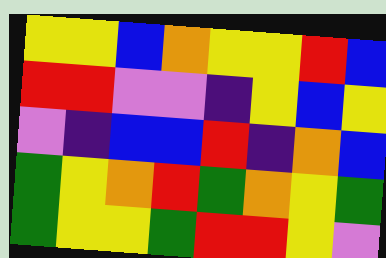[["yellow", "yellow", "blue", "orange", "yellow", "yellow", "red", "blue"], ["red", "red", "violet", "violet", "indigo", "yellow", "blue", "yellow"], ["violet", "indigo", "blue", "blue", "red", "indigo", "orange", "blue"], ["green", "yellow", "orange", "red", "green", "orange", "yellow", "green"], ["green", "yellow", "yellow", "green", "red", "red", "yellow", "violet"]]